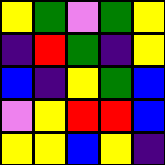[["yellow", "green", "violet", "green", "yellow"], ["indigo", "red", "green", "indigo", "yellow"], ["blue", "indigo", "yellow", "green", "blue"], ["violet", "yellow", "red", "red", "blue"], ["yellow", "yellow", "blue", "yellow", "indigo"]]